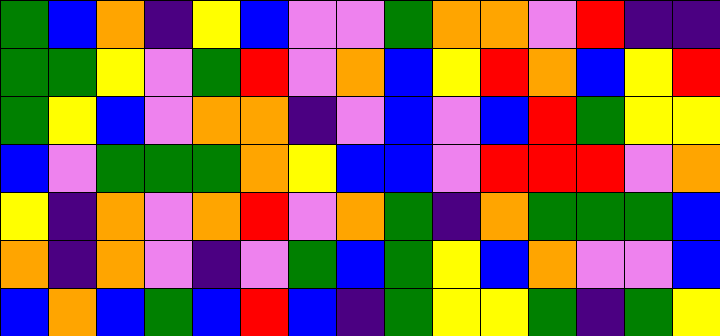[["green", "blue", "orange", "indigo", "yellow", "blue", "violet", "violet", "green", "orange", "orange", "violet", "red", "indigo", "indigo"], ["green", "green", "yellow", "violet", "green", "red", "violet", "orange", "blue", "yellow", "red", "orange", "blue", "yellow", "red"], ["green", "yellow", "blue", "violet", "orange", "orange", "indigo", "violet", "blue", "violet", "blue", "red", "green", "yellow", "yellow"], ["blue", "violet", "green", "green", "green", "orange", "yellow", "blue", "blue", "violet", "red", "red", "red", "violet", "orange"], ["yellow", "indigo", "orange", "violet", "orange", "red", "violet", "orange", "green", "indigo", "orange", "green", "green", "green", "blue"], ["orange", "indigo", "orange", "violet", "indigo", "violet", "green", "blue", "green", "yellow", "blue", "orange", "violet", "violet", "blue"], ["blue", "orange", "blue", "green", "blue", "red", "blue", "indigo", "green", "yellow", "yellow", "green", "indigo", "green", "yellow"]]